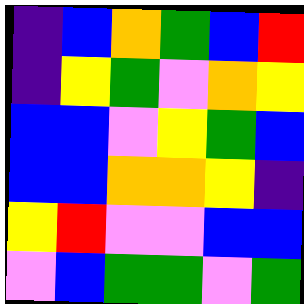[["indigo", "blue", "orange", "green", "blue", "red"], ["indigo", "yellow", "green", "violet", "orange", "yellow"], ["blue", "blue", "violet", "yellow", "green", "blue"], ["blue", "blue", "orange", "orange", "yellow", "indigo"], ["yellow", "red", "violet", "violet", "blue", "blue"], ["violet", "blue", "green", "green", "violet", "green"]]